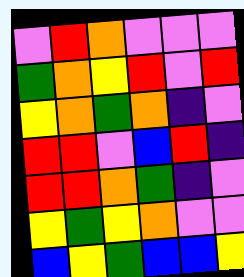[["violet", "red", "orange", "violet", "violet", "violet"], ["green", "orange", "yellow", "red", "violet", "red"], ["yellow", "orange", "green", "orange", "indigo", "violet"], ["red", "red", "violet", "blue", "red", "indigo"], ["red", "red", "orange", "green", "indigo", "violet"], ["yellow", "green", "yellow", "orange", "violet", "violet"], ["blue", "yellow", "green", "blue", "blue", "yellow"]]